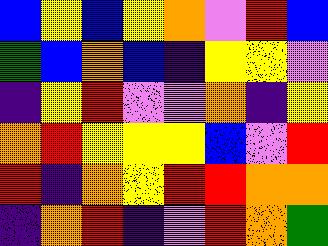[["blue", "yellow", "blue", "yellow", "orange", "violet", "red", "blue"], ["green", "blue", "orange", "blue", "indigo", "yellow", "yellow", "violet"], ["indigo", "yellow", "red", "violet", "violet", "orange", "indigo", "yellow"], ["orange", "red", "yellow", "yellow", "yellow", "blue", "violet", "red"], ["red", "indigo", "orange", "yellow", "red", "red", "orange", "orange"], ["indigo", "orange", "red", "indigo", "violet", "red", "orange", "green"]]